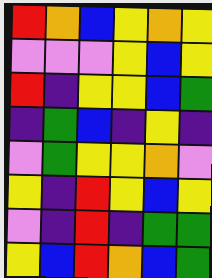[["red", "orange", "blue", "yellow", "orange", "yellow"], ["violet", "violet", "violet", "yellow", "blue", "yellow"], ["red", "indigo", "yellow", "yellow", "blue", "green"], ["indigo", "green", "blue", "indigo", "yellow", "indigo"], ["violet", "green", "yellow", "yellow", "orange", "violet"], ["yellow", "indigo", "red", "yellow", "blue", "yellow"], ["violet", "indigo", "red", "indigo", "green", "green"], ["yellow", "blue", "red", "orange", "blue", "green"]]